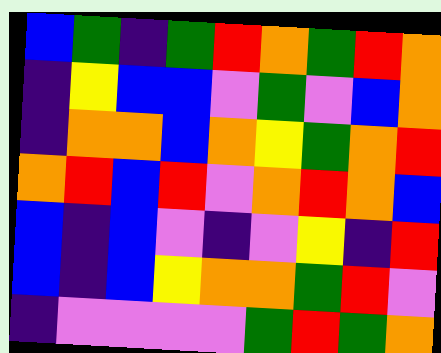[["blue", "green", "indigo", "green", "red", "orange", "green", "red", "orange"], ["indigo", "yellow", "blue", "blue", "violet", "green", "violet", "blue", "orange"], ["indigo", "orange", "orange", "blue", "orange", "yellow", "green", "orange", "red"], ["orange", "red", "blue", "red", "violet", "orange", "red", "orange", "blue"], ["blue", "indigo", "blue", "violet", "indigo", "violet", "yellow", "indigo", "red"], ["blue", "indigo", "blue", "yellow", "orange", "orange", "green", "red", "violet"], ["indigo", "violet", "violet", "violet", "violet", "green", "red", "green", "orange"]]